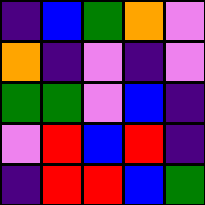[["indigo", "blue", "green", "orange", "violet"], ["orange", "indigo", "violet", "indigo", "violet"], ["green", "green", "violet", "blue", "indigo"], ["violet", "red", "blue", "red", "indigo"], ["indigo", "red", "red", "blue", "green"]]